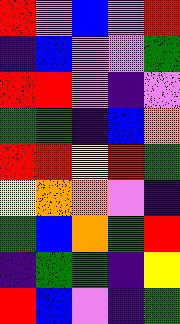[["red", "violet", "blue", "violet", "red"], ["indigo", "blue", "violet", "violet", "green"], ["red", "red", "violet", "indigo", "violet"], ["green", "green", "indigo", "blue", "orange"], ["red", "red", "yellow", "red", "green"], ["yellow", "orange", "orange", "violet", "indigo"], ["green", "blue", "orange", "green", "red"], ["indigo", "green", "green", "indigo", "yellow"], ["red", "blue", "violet", "indigo", "green"]]